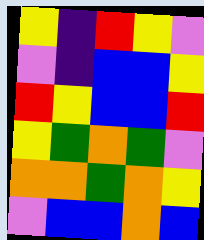[["yellow", "indigo", "red", "yellow", "violet"], ["violet", "indigo", "blue", "blue", "yellow"], ["red", "yellow", "blue", "blue", "red"], ["yellow", "green", "orange", "green", "violet"], ["orange", "orange", "green", "orange", "yellow"], ["violet", "blue", "blue", "orange", "blue"]]